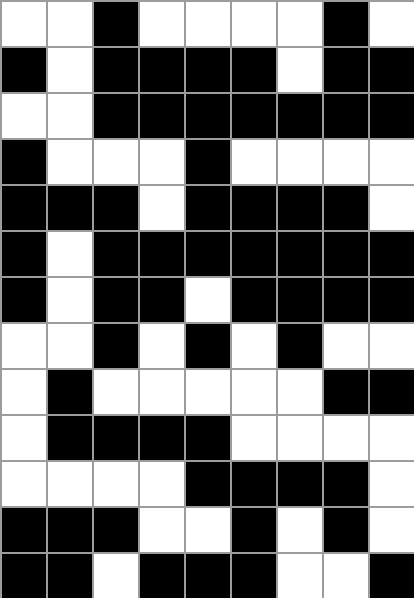[["white", "white", "black", "white", "white", "white", "white", "black", "white"], ["black", "white", "black", "black", "black", "black", "white", "black", "black"], ["white", "white", "black", "black", "black", "black", "black", "black", "black"], ["black", "white", "white", "white", "black", "white", "white", "white", "white"], ["black", "black", "black", "white", "black", "black", "black", "black", "white"], ["black", "white", "black", "black", "black", "black", "black", "black", "black"], ["black", "white", "black", "black", "white", "black", "black", "black", "black"], ["white", "white", "black", "white", "black", "white", "black", "white", "white"], ["white", "black", "white", "white", "white", "white", "white", "black", "black"], ["white", "black", "black", "black", "black", "white", "white", "white", "white"], ["white", "white", "white", "white", "black", "black", "black", "black", "white"], ["black", "black", "black", "white", "white", "black", "white", "black", "white"], ["black", "black", "white", "black", "black", "black", "white", "white", "black"]]